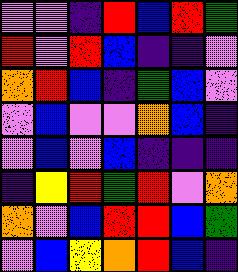[["violet", "violet", "indigo", "red", "blue", "red", "green"], ["red", "violet", "red", "blue", "indigo", "indigo", "violet"], ["orange", "red", "blue", "indigo", "green", "blue", "violet"], ["violet", "blue", "violet", "violet", "orange", "blue", "indigo"], ["violet", "blue", "violet", "blue", "indigo", "indigo", "indigo"], ["indigo", "yellow", "red", "green", "red", "violet", "orange"], ["orange", "violet", "blue", "red", "red", "blue", "green"], ["violet", "blue", "yellow", "orange", "red", "blue", "indigo"]]